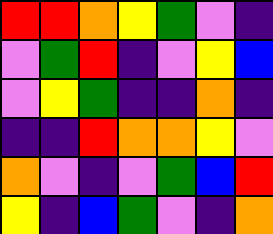[["red", "red", "orange", "yellow", "green", "violet", "indigo"], ["violet", "green", "red", "indigo", "violet", "yellow", "blue"], ["violet", "yellow", "green", "indigo", "indigo", "orange", "indigo"], ["indigo", "indigo", "red", "orange", "orange", "yellow", "violet"], ["orange", "violet", "indigo", "violet", "green", "blue", "red"], ["yellow", "indigo", "blue", "green", "violet", "indigo", "orange"]]